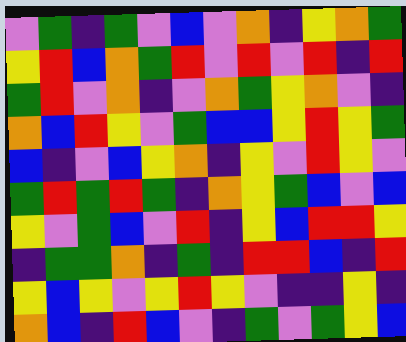[["violet", "green", "indigo", "green", "violet", "blue", "violet", "orange", "indigo", "yellow", "orange", "green"], ["yellow", "red", "blue", "orange", "green", "red", "violet", "red", "violet", "red", "indigo", "red"], ["green", "red", "violet", "orange", "indigo", "violet", "orange", "green", "yellow", "orange", "violet", "indigo"], ["orange", "blue", "red", "yellow", "violet", "green", "blue", "blue", "yellow", "red", "yellow", "green"], ["blue", "indigo", "violet", "blue", "yellow", "orange", "indigo", "yellow", "violet", "red", "yellow", "violet"], ["green", "red", "green", "red", "green", "indigo", "orange", "yellow", "green", "blue", "violet", "blue"], ["yellow", "violet", "green", "blue", "violet", "red", "indigo", "yellow", "blue", "red", "red", "yellow"], ["indigo", "green", "green", "orange", "indigo", "green", "indigo", "red", "red", "blue", "indigo", "red"], ["yellow", "blue", "yellow", "violet", "yellow", "red", "yellow", "violet", "indigo", "indigo", "yellow", "indigo"], ["orange", "blue", "indigo", "red", "blue", "violet", "indigo", "green", "violet", "green", "yellow", "blue"]]